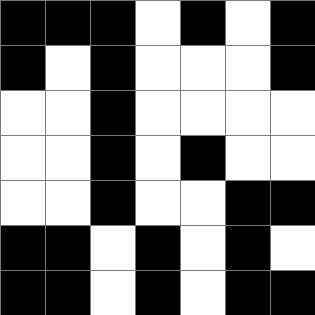[["black", "black", "black", "white", "black", "white", "black"], ["black", "white", "black", "white", "white", "white", "black"], ["white", "white", "black", "white", "white", "white", "white"], ["white", "white", "black", "white", "black", "white", "white"], ["white", "white", "black", "white", "white", "black", "black"], ["black", "black", "white", "black", "white", "black", "white"], ["black", "black", "white", "black", "white", "black", "black"]]